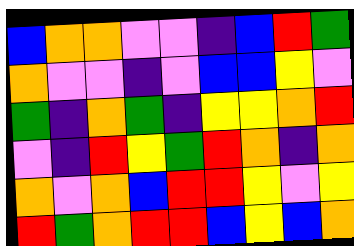[["blue", "orange", "orange", "violet", "violet", "indigo", "blue", "red", "green"], ["orange", "violet", "violet", "indigo", "violet", "blue", "blue", "yellow", "violet"], ["green", "indigo", "orange", "green", "indigo", "yellow", "yellow", "orange", "red"], ["violet", "indigo", "red", "yellow", "green", "red", "orange", "indigo", "orange"], ["orange", "violet", "orange", "blue", "red", "red", "yellow", "violet", "yellow"], ["red", "green", "orange", "red", "red", "blue", "yellow", "blue", "orange"]]